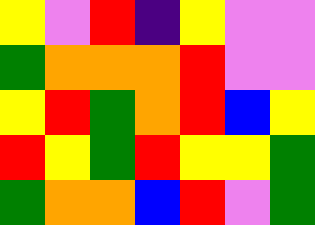[["yellow", "violet", "red", "indigo", "yellow", "violet", "violet"], ["green", "orange", "orange", "orange", "red", "violet", "violet"], ["yellow", "red", "green", "orange", "red", "blue", "yellow"], ["red", "yellow", "green", "red", "yellow", "yellow", "green"], ["green", "orange", "orange", "blue", "red", "violet", "green"]]